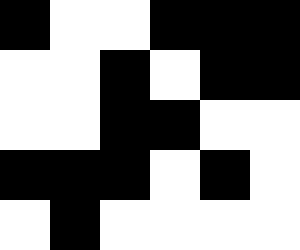[["black", "white", "white", "black", "black", "black"], ["white", "white", "black", "white", "black", "black"], ["white", "white", "black", "black", "white", "white"], ["black", "black", "black", "white", "black", "white"], ["white", "black", "white", "white", "white", "white"]]